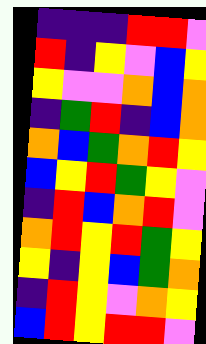[["indigo", "indigo", "indigo", "red", "red", "violet"], ["red", "indigo", "yellow", "violet", "blue", "yellow"], ["yellow", "violet", "violet", "orange", "blue", "orange"], ["indigo", "green", "red", "indigo", "blue", "orange"], ["orange", "blue", "green", "orange", "red", "yellow"], ["blue", "yellow", "red", "green", "yellow", "violet"], ["indigo", "red", "blue", "orange", "red", "violet"], ["orange", "red", "yellow", "red", "green", "yellow"], ["yellow", "indigo", "yellow", "blue", "green", "orange"], ["indigo", "red", "yellow", "violet", "orange", "yellow"], ["blue", "red", "yellow", "red", "red", "violet"]]